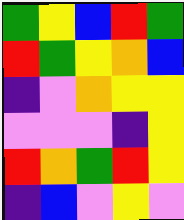[["green", "yellow", "blue", "red", "green"], ["red", "green", "yellow", "orange", "blue"], ["indigo", "violet", "orange", "yellow", "yellow"], ["violet", "violet", "violet", "indigo", "yellow"], ["red", "orange", "green", "red", "yellow"], ["indigo", "blue", "violet", "yellow", "violet"]]